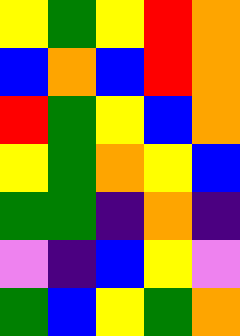[["yellow", "green", "yellow", "red", "orange"], ["blue", "orange", "blue", "red", "orange"], ["red", "green", "yellow", "blue", "orange"], ["yellow", "green", "orange", "yellow", "blue"], ["green", "green", "indigo", "orange", "indigo"], ["violet", "indigo", "blue", "yellow", "violet"], ["green", "blue", "yellow", "green", "orange"]]